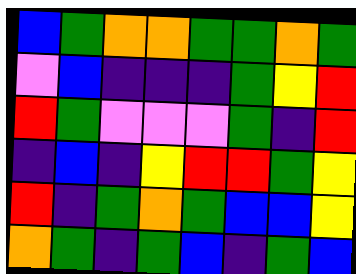[["blue", "green", "orange", "orange", "green", "green", "orange", "green"], ["violet", "blue", "indigo", "indigo", "indigo", "green", "yellow", "red"], ["red", "green", "violet", "violet", "violet", "green", "indigo", "red"], ["indigo", "blue", "indigo", "yellow", "red", "red", "green", "yellow"], ["red", "indigo", "green", "orange", "green", "blue", "blue", "yellow"], ["orange", "green", "indigo", "green", "blue", "indigo", "green", "blue"]]